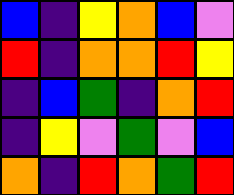[["blue", "indigo", "yellow", "orange", "blue", "violet"], ["red", "indigo", "orange", "orange", "red", "yellow"], ["indigo", "blue", "green", "indigo", "orange", "red"], ["indigo", "yellow", "violet", "green", "violet", "blue"], ["orange", "indigo", "red", "orange", "green", "red"]]